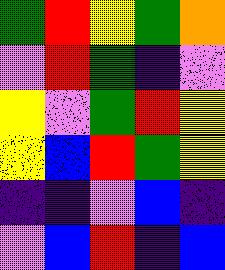[["green", "red", "yellow", "green", "orange"], ["violet", "red", "green", "indigo", "violet"], ["yellow", "violet", "green", "red", "yellow"], ["yellow", "blue", "red", "green", "yellow"], ["indigo", "indigo", "violet", "blue", "indigo"], ["violet", "blue", "red", "indigo", "blue"]]